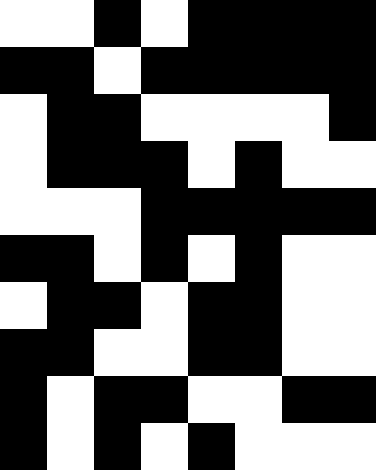[["white", "white", "black", "white", "black", "black", "black", "black"], ["black", "black", "white", "black", "black", "black", "black", "black"], ["white", "black", "black", "white", "white", "white", "white", "black"], ["white", "black", "black", "black", "white", "black", "white", "white"], ["white", "white", "white", "black", "black", "black", "black", "black"], ["black", "black", "white", "black", "white", "black", "white", "white"], ["white", "black", "black", "white", "black", "black", "white", "white"], ["black", "black", "white", "white", "black", "black", "white", "white"], ["black", "white", "black", "black", "white", "white", "black", "black"], ["black", "white", "black", "white", "black", "white", "white", "white"]]